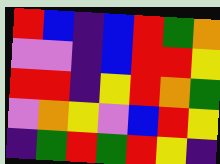[["red", "blue", "indigo", "blue", "red", "green", "orange"], ["violet", "violet", "indigo", "blue", "red", "red", "yellow"], ["red", "red", "indigo", "yellow", "red", "orange", "green"], ["violet", "orange", "yellow", "violet", "blue", "red", "yellow"], ["indigo", "green", "red", "green", "red", "yellow", "indigo"]]